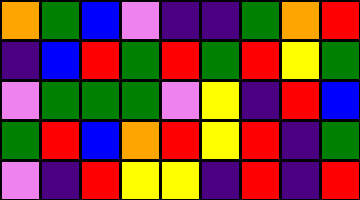[["orange", "green", "blue", "violet", "indigo", "indigo", "green", "orange", "red"], ["indigo", "blue", "red", "green", "red", "green", "red", "yellow", "green"], ["violet", "green", "green", "green", "violet", "yellow", "indigo", "red", "blue"], ["green", "red", "blue", "orange", "red", "yellow", "red", "indigo", "green"], ["violet", "indigo", "red", "yellow", "yellow", "indigo", "red", "indigo", "red"]]